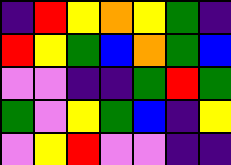[["indigo", "red", "yellow", "orange", "yellow", "green", "indigo"], ["red", "yellow", "green", "blue", "orange", "green", "blue"], ["violet", "violet", "indigo", "indigo", "green", "red", "green"], ["green", "violet", "yellow", "green", "blue", "indigo", "yellow"], ["violet", "yellow", "red", "violet", "violet", "indigo", "indigo"]]